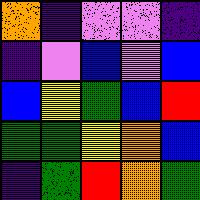[["orange", "indigo", "violet", "violet", "indigo"], ["indigo", "violet", "blue", "violet", "blue"], ["blue", "yellow", "green", "blue", "red"], ["green", "green", "yellow", "orange", "blue"], ["indigo", "green", "red", "orange", "green"]]